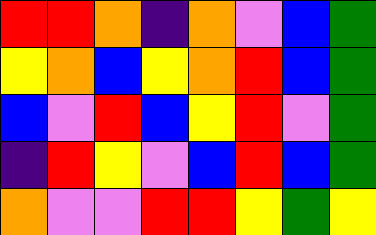[["red", "red", "orange", "indigo", "orange", "violet", "blue", "green"], ["yellow", "orange", "blue", "yellow", "orange", "red", "blue", "green"], ["blue", "violet", "red", "blue", "yellow", "red", "violet", "green"], ["indigo", "red", "yellow", "violet", "blue", "red", "blue", "green"], ["orange", "violet", "violet", "red", "red", "yellow", "green", "yellow"]]